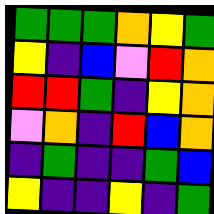[["green", "green", "green", "orange", "yellow", "green"], ["yellow", "indigo", "blue", "violet", "red", "orange"], ["red", "red", "green", "indigo", "yellow", "orange"], ["violet", "orange", "indigo", "red", "blue", "orange"], ["indigo", "green", "indigo", "indigo", "green", "blue"], ["yellow", "indigo", "indigo", "yellow", "indigo", "green"]]